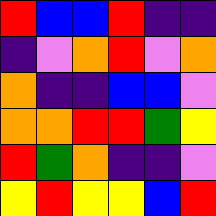[["red", "blue", "blue", "red", "indigo", "indigo"], ["indigo", "violet", "orange", "red", "violet", "orange"], ["orange", "indigo", "indigo", "blue", "blue", "violet"], ["orange", "orange", "red", "red", "green", "yellow"], ["red", "green", "orange", "indigo", "indigo", "violet"], ["yellow", "red", "yellow", "yellow", "blue", "red"]]